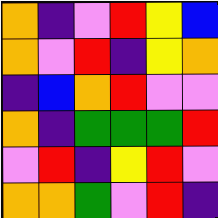[["orange", "indigo", "violet", "red", "yellow", "blue"], ["orange", "violet", "red", "indigo", "yellow", "orange"], ["indigo", "blue", "orange", "red", "violet", "violet"], ["orange", "indigo", "green", "green", "green", "red"], ["violet", "red", "indigo", "yellow", "red", "violet"], ["orange", "orange", "green", "violet", "red", "indigo"]]